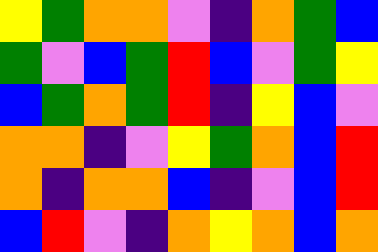[["yellow", "green", "orange", "orange", "violet", "indigo", "orange", "green", "blue"], ["green", "violet", "blue", "green", "red", "blue", "violet", "green", "yellow"], ["blue", "green", "orange", "green", "red", "indigo", "yellow", "blue", "violet"], ["orange", "orange", "indigo", "violet", "yellow", "green", "orange", "blue", "red"], ["orange", "indigo", "orange", "orange", "blue", "indigo", "violet", "blue", "red"], ["blue", "red", "violet", "indigo", "orange", "yellow", "orange", "blue", "orange"]]